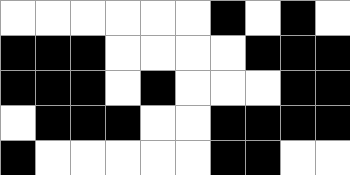[["white", "white", "white", "white", "white", "white", "black", "white", "black", "white"], ["black", "black", "black", "white", "white", "white", "white", "black", "black", "black"], ["black", "black", "black", "white", "black", "white", "white", "white", "black", "black"], ["white", "black", "black", "black", "white", "white", "black", "black", "black", "black"], ["black", "white", "white", "white", "white", "white", "black", "black", "white", "white"]]